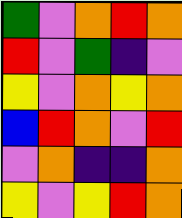[["green", "violet", "orange", "red", "orange"], ["red", "violet", "green", "indigo", "violet"], ["yellow", "violet", "orange", "yellow", "orange"], ["blue", "red", "orange", "violet", "red"], ["violet", "orange", "indigo", "indigo", "orange"], ["yellow", "violet", "yellow", "red", "orange"]]